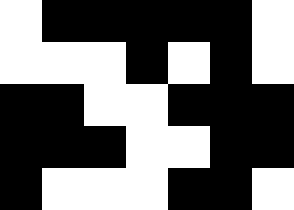[["white", "black", "black", "black", "black", "black", "white"], ["white", "white", "white", "black", "white", "black", "white"], ["black", "black", "white", "white", "black", "black", "black"], ["black", "black", "black", "white", "white", "black", "black"], ["black", "white", "white", "white", "black", "black", "white"]]